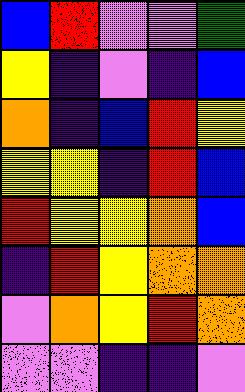[["blue", "red", "violet", "violet", "green"], ["yellow", "indigo", "violet", "indigo", "blue"], ["orange", "indigo", "blue", "red", "yellow"], ["yellow", "yellow", "indigo", "red", "blue"], ["red", "yellow", "yellow", "orange", "blue"], ["indigo", "red", "yellow", "orange", "orange"], ["violet", "orange", "yellow", "red", "orange"], ["violet", "violet", "indigo", "indigo", "violet"]]